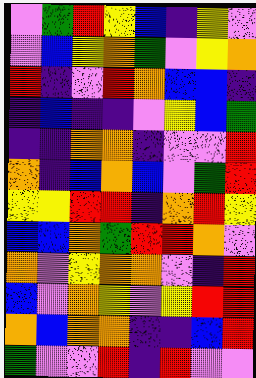[["violet", "green", "red", "yellow", "blue", "indigo", "yellow", "violet"], ["violet", "blue", "yellow", "orange", "green", "violet", "yellow", "orange"], ["red", "indigo", "violet", "red", "orange", "blue", "blue", "indigo"], ["indigo", "blue", "indigo", "indigo", "violet", "yellow", "blue", "green"], ["indigo", "indigo", "orange", "orange", "indigo", "violet", "violet", "red"], ["orange", "indigo", "blue", "orange", "blue", "violet", "green", "red"], ["yellow", "yellow", "red", "red", "indigo", "orange", "red", "yellow"], ["blue", "blue", "orange", "green", "red", "red", "orange", "violet"], ["orange", "violet", "yellow", "orange", "orange", "violet", "indigo", "red"], ["blue", "violet", "orange", "yellow", "violet", "yellow", "red", "red"], ["orange", "blue", "orange", "orange", "indigo", "indigo", "blue", "red"], ["green", "violet", "violet", "red", "indigo", "red", "violet", "violet"]]